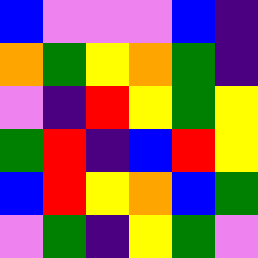[["blue", "violet", "violet", "violet", "blue", "indigo"], ["orange", "green", "yellow", "orange", "green", "indigo"], ["violet", "indigo", "red", "yellow", "green", "yellow"], ["green", "red", "indigo", "blue", "red", "yellow"], ["blue", "red", "yellow", "orange", "blue", "green"], ["violet", "green", "indigo", "yellow", "green", "violet"]]